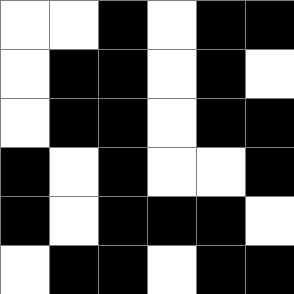[["white", "white", "black", "white", "black", "black"], ["white", "black", "black", "white", "black", "white"], ["white", "black", "black", "white", "black", "black"], ["black", "white", "black", "white", "white", "black"], ["black", "white", "black", "black", "black", "white"], ["white", "black", "black", "white", "black", "black"]]